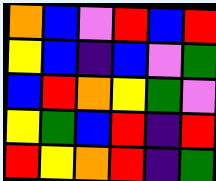[["orange", "blue", "violet", "red", "blue", "red"], ["yellow", "blue", "indigo", "blue", "violet", "green"], ["blue", "red", "orange", "yellow", "green", "violet"], ["yellow", "green", "blue", "red", "indigo", "red"], ["red", "yellow", "orange", "red", "indigo", "green"]]